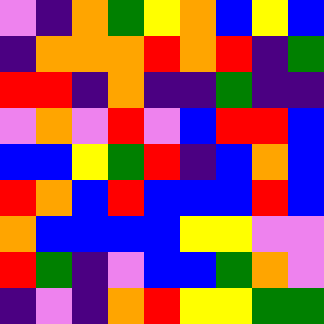[["violet", "indigo", "orange", "green", "yellow", "orange", "blue", "yellow", "blue"], ["indigo", "orange", "orange", "orange", "red", "orange", "red", "indigo", "green"], ["red", "red", "indigo", "orange", "indigo", "indigo", "green", "indigo", "indigo"], ["violet", "orange", "violet", "red", "violet", "blue", "red", "red", "blue"], ["blue", "blue", "yellow", "green", "red", "indigo", "blue", "orange", "blue"], ["red", "orange", "blue", "red", "blue", "blue", "blue", "red", "blue"], ["orange", "blue", "blue", "blue", "blue", "yellow", "yellow", "violet", "violet"], ["red", "green", "indigo", "violet", "blue", "blue", "green", "orange", "violet"], ["indigo", "violet", "indigo", "orange", "red", "yellow", "yellow", "green", "green"]]